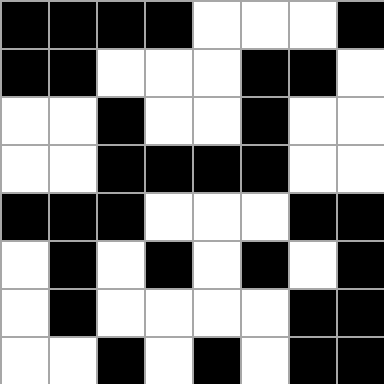[["black", "black", "black", "black", "white", "white", "white", "black"], ["black", "black", "white", "white", "white", "black", "black", "white"], ["white", "white", "black", "white", "white", "black", "white", "white"], ["white", "white", "black", "black", "black", "black", "white", "white"], ["black", "black", "black", "white", "white", "white", "black", "black"], ["white", "black", "white", "black", "white", "black", "white", "black"], ["white", "black", "white", "white", "white", "white", "black", "black"], ["white", "white", "black", "white", "black", "white", "black", "black"]]